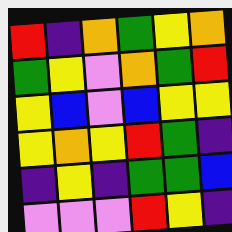[["red", "indigo", "orange", "green", "yellow", "orange"], ["green", "yellow", "violet", "orange", "green", "red"], ["yellow", "blue", "violet", "blue", "yellow", "yellow"], ["yellow", "orange", "yellow", "red", "green", "indigo"], ["indigo", "yellow", "indigo", "green", "green", "blue"], ["violet", "violet", "violet", "red", "yellow", "indigo"]]